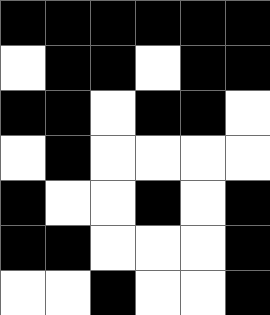[["black", "black", "black", "black", "black", "black"], ["white", "black", "black", "white", "black", "black"], ["black", "black", "white", "black", "black", "white"], ["white", "black", "white", "white", "white", "white"], ["black", "white", "white", "black", "white", "black"], ["black", "black", "white", "white", "white", "black"], ["white", "white", "black", "white", "white", "black"]]